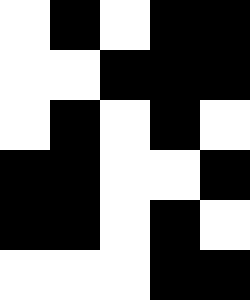[["white", "black", "white", "black", "black"], ["white", "white", "black", "black", "black"], ["white", "black", "white", "black", "white"], ["black", "black", "white", "white", "black"], ["black", "black", "white", "black", "white"], ["white", "white", "white", "black", "black"]]